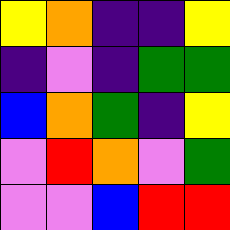[["yellow", "orange", "indigo", "indigo", "yellow"], ["indigo", "violet", "indigo", "green", "green"], ["blue", "orange", "green", "indigo", "yellow"], ["violet", "red", "orange", "violet", "green"], ["violet", "violet", "blue", "red", "red"]]